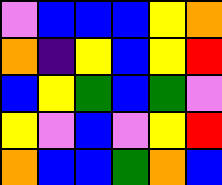[["violet", "blue", "blue", "blue", "yellow", "orange"], ["orange", "indigo", "yellow", "blue", "yellow", "red"], ["blue", "yellow", "green", "blue", "green", "violet"], ["yellow", "violet", "blue", "violet", "yellow", "red"], ["orange", "blue", "blue", "green", "orange", "blue"]]